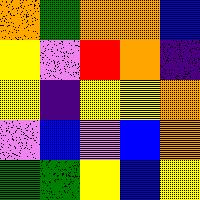[["orange", "green", "orange", "orange", "blue"], ["yellow", "violet", "red", "orange", "indigo"], ["yellow", "indigo", "yellow", "yellow", "orange"], ["violet", "blue", "violet", "blue", "orange"], ["green", "green", "yellow", "blue", "yellow"]]